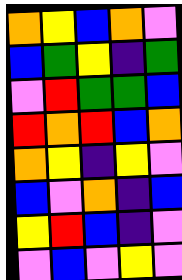[["orange", "yellow", "blue", "orange", "violet"], ["blue", "green", "yellow", "indigo", "green"], ["violet", "red", "green", "green", "blue"], ["red", "orange", "red", "blue", "orange"], ["orange", "yellow", "indigo", "yellow", "violet"], ["blue", "violet", "orange", "indigo", "blue"], ["yellow", "red", "blue", "indigo", "violet"], ["violet", "blue", "violet", "yellow", "violet"]]